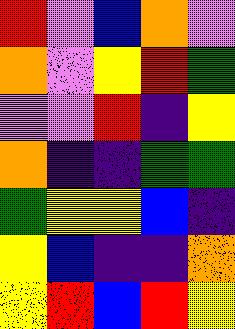[["red", "violet", "blue", "orange", "violet"], ["orange", "violet", "yellow", "red", "green"], ["violet", "violet", "red", "indigo", "yellow"], ["orange", "indigo", "indigo", "green", "green"], ["green", "yellow", "yellow", "blue", "indigo"], ["yellow", "blue", "indigo", "indigo", "orange"], ["yellow", "red", "blue", "red", "yellow"]]